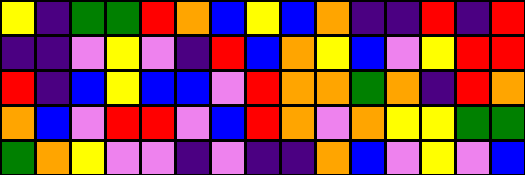[["yellow", "indigo", "green", "green", "red", "orange", "blue", "yellow", "blue", "orange", "indigo", "indigo", "red", "indigo", "red"], ["indigo", "indigo", "violet", "yellow", "violet", "indigo", "red", "blue", "orange", "yellow", "blue", "violet", "yellow", "red", "red"], ["red", "indigo", "blue", "yellow", "blue", "blue", "violet", "red", "orange", "orange", "green", "orange", "indigo", "red", "orange"], ["orange", "blue", "violet", "red", "red", "violet", "blue", "red", "orange", "violet", "orange", "yellow", "yellow", "green", "green"], ["green", "orange", "yellow", "violet", "violet", "indigo", "violet", "indigo", "indigo", "orange", "blue", "violet", "yellow", "violet", "blue"]]